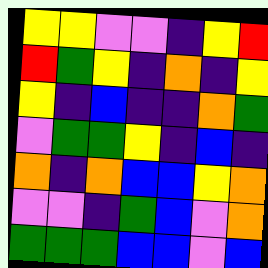[["yellow", "yellow", "violet", "violet", "indigo", "yellow", "red"], ["red", "green", "yellow", "indigo", "orange", "indigo", "yellow"], ["yellow", "indigo", "blue", "indigo", "indigo", "orange", "green"], ["violet", "green", "green", "yellow", "indigo", "blue", "indigo"], ["orange", "indigo", "orange", "blue", "blue", "yellow", "orange"], ["violet", "violet", "indigo", "green", "blue", "violet", "orange"], ["green", "green", "green", "blue", "blue", "violet", "blue"]]